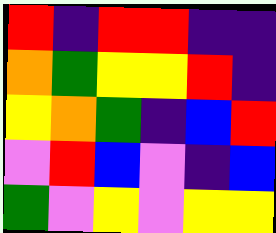[["red", "indigo", "red", "red", "indigo", "indigo"], ["orange", "green", "yellow", "yellow", "red", "indigo"], ["yellow", "orange", "green", "indigo", "blue", "red"], ["violet", "red", "blue", "violet", "indigo", "blue"], ["green", "violet", "yellow", "violet", "yellow", "yellow"]]